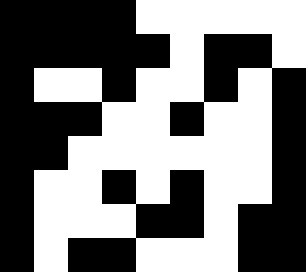[["black", "black", "black", "black", "white", "white", "white", "white", "white"], ["black", "black", "black", "black", "black", "white", "black", "black", "white"], ["black", "white", "white", "black", "white", "white", "black", "white", "black"], ["black", "black", "black", "white", "white", "black", "white", "white", "black"], ["black", "black", "white", "white", "white", "white", "white", "white", "black"], ["black", "white", "white", "black", "white", "black", "white", "white", "black"], ["black", "white", "white", "white", "black", "black", "white", "black", "black"], ["black", "white", "black", "black", "white", "white", "white", "black", "black"]]